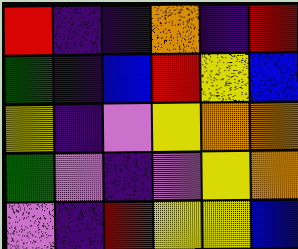[["red", "indigo", "indigo", "orange", "indigo", "red"], ["green", "indigo", "blue", "red", "yellow", "blue"], ["yellow", "indigo", "violet", "yellow", "orange", "orange"], ["green", "violet", "indigo", "violet", "yellow", "orange"], ["violet", "indigo", "red", "yellow", "yellow", "blue"]]